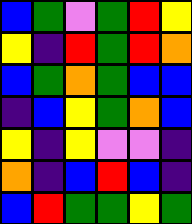[["blue", "green", "violet", "green", "red", "yellow"], ["yellow", "indigo", "red", "green", "red", "orange"], ["blue", "green", "orange", "green", "blue", "blue"], ["indigo", "blue", "yellow", "green", "orange", "blue"], ["yellow", "indigo", "yellow", "violet", "violet", "indigo"], ["orange", "indigo", "blue", "red", "blue", "indigo"], ["blue", "red", "green", "green", "yellow", "green"]]